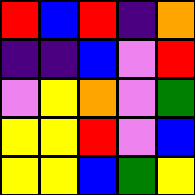[["red", "blue", "red", "indigo", "orange"], ["indigo", "indigo", "blue", "violet", "red"], ["violet", "yellow", "orange", "violet", "green"], ["yellow", "yellow", "red", "violet", "blue"], ["yellow", "yellow", "blue", "green", "yellow"]]